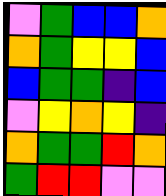[["violet", "green", "blue", "blue", "orange"], ["orange", "green", "yellow", "yellow", "blue"], ["blue", "green", "green", "indigo", "blue"], ["violet", "yellow", "orange", "yellow", "indigo"], ["orange", "green", "green", "red", "orange"], ["green", "red", "red", "violet", "violet"]]